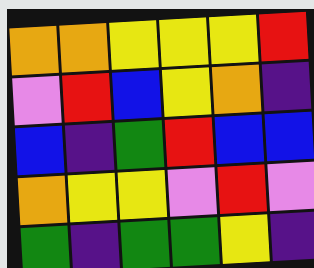[["orange", "orange", "yellow", "yellow", "yellow", "red"], ["violet", "red", "blue", "yellow", "orange", "indigo"], ["blue", "indigo", "green", "red", "blue", "blue"], ["orange", "yellow", "yellow", "violet", "red", "violet"], ["green", "indigo", "green", "green", "yellow", "indigo"]]